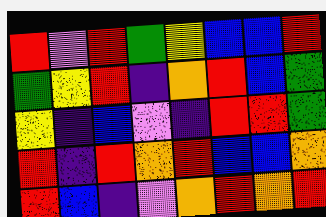[["red", "violet", "red", "green", "yellow", "blue", "blue", "red"], ["green", "yellow", "red", "indigo", "orange", "red", "blue", "green"], ["yellow", "indigo", "blue", "violet", "indigo", "red", "red", "green"], ["red", "indigo", "red", "orange", "red", "blue", "blue", "orange"], ["red", "blue", "indigo", "violet", "orange", "red", "orange", "red"]]